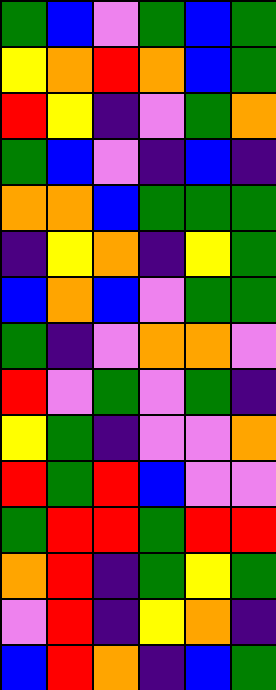[["green", "blue", "violet", "green", "blue", "green"], ["yellow", "orange", "red", "orange", "blue", "green"], ["red", "yellow", "indigo", "violet", "green", "orange"], ["green", "blue", "violet", "indigo", "blue", "indigo"], ["orange", "orange", "blue", "green", "green", "green"], ["indigo", "yellow", "orange", "indigo", "yellow", "green"], ["blue", "orange", "blue", "violet", "green", "green"], ["green", "indigo", "violet", "orange", "orange", "violet"], ["red", "violet", "green", "violet", "green", "indigo"], ["yellow", "green", "indigo", "violet", "violet", "orange"], ["red", "green", "red", "blue", "violet", "violet"], ["green", "red", "red", "green", "red", "red"], ["orange", "red", "indigo", "green", "yellow", "green"], ["violet", "red", "indigo", "yellow", "orange", "indigo"], ["blue", "red", "orange", "indigo", "blue", "green"]]